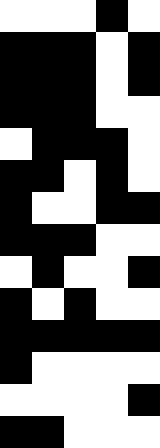[["white", "white", "white", "black", "white"], ["black", "black", "black", "white", "black"], ["black", "black", "black", "white", "black"], ["black", "black", "black", "white", "white"], ["white", "black", "black", "black", "white"], ["black", "black", "white", "black", "white"], ["black", "white", "white", "black", "black"], ["black", "black", "black", "white", "white"], ["white", "black", "white", "white", "black"], ["black", "white", "black", "white", "white"], ["black", "black", "black", "black", "black"], ["black", "white", "white", "white", "white"], ["white", "white", "white", "white", "black"], ["black", "black", "white", "white", "white"]]